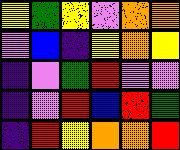[["yellow", "green", "yellow", "violet", "orange", "orange"], ["violet", "blue", "indigo", "yellow", "orange", "yellow"], ["indigo", "violet", "green", "red", "violet", "violet"], ["indigo", "violet", "red", "blue", "red", "green"], ["indigo", "red", "yellow", "orange", "orange", "red"]]